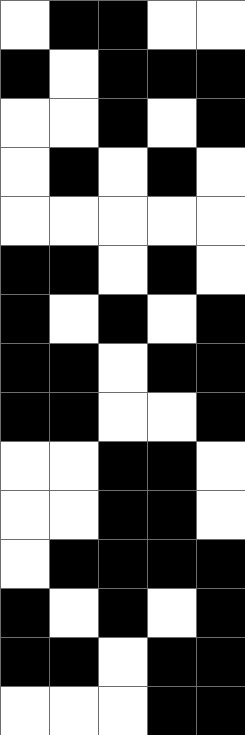[["white", "black", "black", "white", "white"], ["black", "white", "black", "black", "black"], ["white", "white", "black", "white", "black"], ["white", "black", "white", "black", "white"], ["white", "white", "white", "white", "white"], ["black", "black", "white", "black", "white"], ["black", "white", "black", "white", "black"], ["black", "black", "white", "black", "black"], ["black", "black", "white", "white", "black"], ["white", "white", "black", "black", "white"], ["white", "white", "black", "black", "white"], ["white", "black", "black", "black", "black"], ["black", "white", "black", "white", "black"], ["black", "black", "white", "black", "black"], ["white", "white", "white", "black", "black"]]